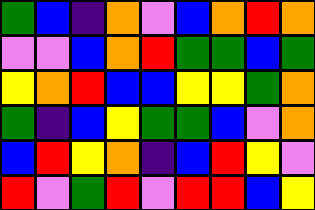[["green", "blue", "indigo", "orange", "violet", "blue", "orange", "red", "orange"], ["violet", "violet", "blue", "orange", "red", "green", "green", "blue", "green"], ["yellow", "orange", "red", "blue", "blue", "yellow", "yellow", "green", "orange"], ["green", "indigo", "blue", "yellow", "green", "green", "blue", "violet", "orange"], ["blue", "red", "yellow", "orange", "indigo", "blue", "red", "yellow", "violet"], ["red", "violet", "green", "red", "violet", "red", "red", "blue", "yellow"]]